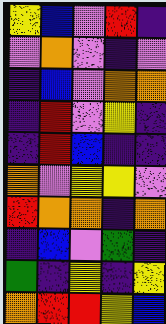[["yellow", "blue", "violet", "red", "indigo"], ["violet", "orange", "violet", "indigo", "violet"], ["indigo", "blue", "violet", "orange", "orange"], ["indigo", "red", "violet", "yellow", "indigo"], ["indigo", "red", "blue", "indigo", "indigo"], ["orange", "violet", "yellow", "yellow", "violet"], ["red", "orange", "orange", "indigo", "orange"], ["indigo", "blue", "violet", "green", "indigo"], ["green", "indigo", "yellow", "indigo", "yellow"], ["orange", "red", "red", "yellow", "blue"]]